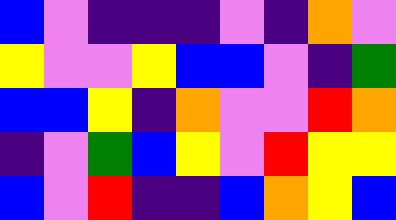[["blue", "violet", "indigo", "indigo", "indigo", "violet", "indigo", "orange", "violet"], ["yellow", "violet", "violet", "yellow", "blue", "blue", "violet", "indigo", "green"], ["blue", "blue", "yellow", "indigo", "orange", "violet", "violet", "red", "orange"], ["indigo", "violet", "green", "blue", "yellow", "violet", "red", "yellow", "yellow"], ["blue", "violet", "red", "indigo", "indigo", "blue", "orange", "yellow", "blue"]]